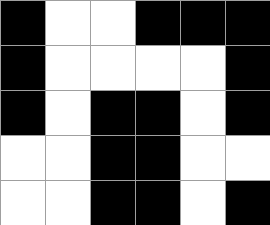[["black", "white", "white", "black", "black", "black"], ["black", "white", "white", "white", "white", "black"], ["black", "white", "black", "black", "white", "black"], ["white", "white", "black", "black", "white", "white"], ["white", "white", "black", "black", "white", "black"]]